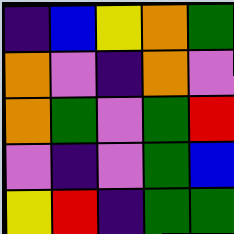[["indigo", "blue", "yellow", "orange", "green"], ["orange", "violet", "indigo", "orange", "violet"], ["orange", "green", "violet", "green", "red"], ["violet", "indigo", "violet", "green", "blue"], ["yellow", "red", "indigo", "green", "green"]]